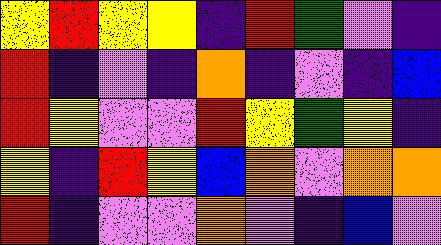[["yellow", "red", "yellow", "yellow", "indigo", "red", "green", "violet", "indigo"], ["red", "indigo", "violet", "indigo", "orange", "indigo", "violet", "indigo", "blue"], ["red", "yellow", "violet", "violet", "red", "yellow", "green", "yellow", "indigo"], ["yellow", "indigo", "red", "yellow", "blue", "orange", "violet", "orange", "orange"], ["red", "indigo", "violet", "violet", "orange", "violet", "indigo", "blue", "violet"]]